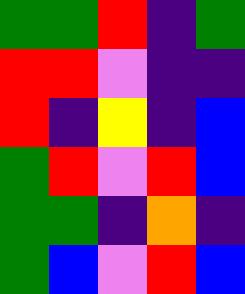[["green", "green", "red", "indigo", "green"], ["red", "red", "violet", "indigo", "indigo"], ["red", "indigo", "yellow", "indigo", "blue"], ["green", "red", "violet", "red", "blue"], ["green", "green", "indigo", "orange", "indigo"], ["green", "blue", "violet", "red", "blue"]]